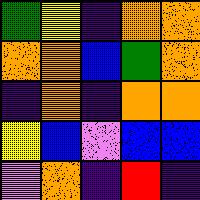[["green", "yellow", "indigo", "orange", "orange"], ["orange", "orange", "blue", "green", "orange"], ["indigo", "orange", "indigo", "orange", "orange"], ["yellow", "blue", "violet", "blue", "blue"], ["violet", "orange", "indigo", "red", "indigo"]]